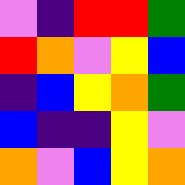[["violet", "indigo", "red", "red", "green"], ["red", "orange", "violet", "yellow", "blue"], ["indigo", "blue", "yellow", "orange", "green"], ["blue", "indigo", "indigo", "yellow", "violet"], ["orange", "violet", "blue", "yellow", "orange"]]